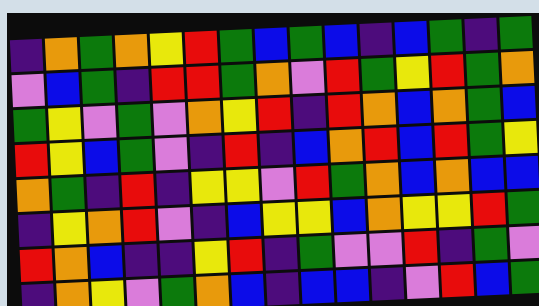[["indigo", "orange", "green", "orange", "yellow", "red", "green", "blue", "green", "blue", "indigo", "blue", "green", "indigo", "green"], ["violet", "blue", "green", "indigo", "red", "red", "green", "orange", "violet", "red", "green", "yellow", "red", "green", "orange"], ["green", "yellow", "violet", "green", "violet", "orange", "yellow", "red", "indigo", "red", "orange", "blue", "orange", "green", "blue"], ["red", "yellow", "blue", "green", "violet", "indigo", "red", "indigo", "blue", "orange", "red", "blue", "red", "green", "yellow"], ["orange", "green", "indigo", "red", "indigo", "yellow", "yellow", "violet", "red", "green", "orange", "blue", "orange", "blue", "blue"], ["indigo", "yellow", "orange", "red", "violet", "indigo", "blue", "yellow", "yellow", "blue", "orange", "yellow", "yellow", "red", "green"], ["red", "orange", "blue", "indigo", "indigo", "yellow", "red", "indigo", "green", "violet", "violet", "red", "indigo", "green", "violet"], ["indigo", "orange", "yellow", "violet", "green", "orange", "blue", "indigo", "blue", "blue", "indigo", "violet", "red", "blue", "green"]]